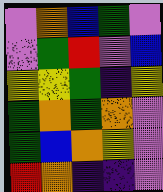[["violet", "orange", "blue", "green", "violet"], ["violet", "green", "red", "violet", "blue"], ["yellow", "yellow", "green", "indigo", "yellow"], ["green", "orange", "green", "orange", "violet"], ["green", "blue", "orange", "yellow", "violet"], ["red", "orange", "indigo", "indigo", "violet"]]